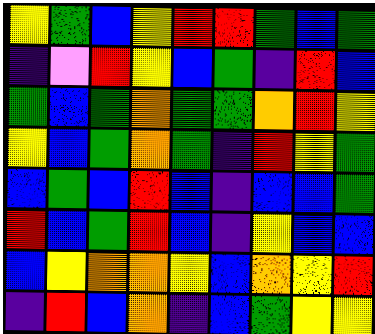[["yellow", "green", "blue", "yellow", "red", "red", "green", "blue", "green"], ["indigo", "violet", "red", "yellow", "blue", "green", "indigo", "red", "blue"], ["green", "blue", "green", "orange", "green", "green", "orange", "red", "yellow"], ["yellow", "blue", "green", "orange", "green", "indigo", "red", "yellow", "green"], ["blue", "green", "blue", "red", "blue", "indigo", "blue", "blue", "green"], ["red", "blue", "green", "red", "blue", "indigo", "yellow", "blue", "blue"], ["blue", "yellow", "orange", "orange", "yellow", "blue", "orange", "yellow", "red"], ["indigo", "red", "blue", "orange", "indigo", "blue", "green", "yellow", "yellow"]]